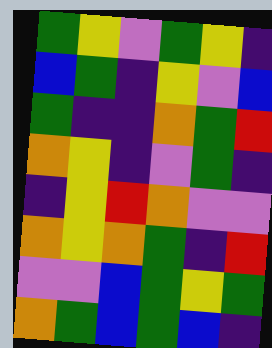[["green", "yellow", "violet", "green", "yellow", "indigo"], ["blue", "green", "indigo", "yellow", "violet", "blue"], ["green", "indigo", "indigo", "orange", "green", "red"], ["orange", "yellow", "indigo", "violet", "green", "indigo"], ["indigo", "yellow", "red", "orange", "violet", "violet"], ["orange", "yellow", "orange", "green", "indigo", "red"], ["violet", "violet", "blue", "green", "yellow", "green"], ["orange", "green", "blue", "green", "blue", "indigo"]]